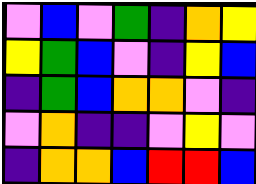[["violet", "blue", "violet", "green", "indigo", "orange", "yellow"], ["yellow", "green", "blue", "violet", "indigo", "yellow", "blue"], ["indigo", "green", "blue", "orange", "orange", "violet", "indigo"], ["violet", "orange", "indigo", "indigo", "violet", "yellow", "violet"], ["indigo", "orange", "orange", "blue", "red", "red", "blue"]]